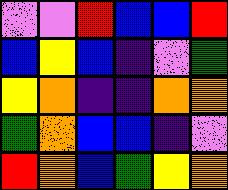[["violet", "violet", "red", "blue", "blue", "red"], ["blue", "yellow", "blue", "indigo", "violet", "green"], ["yellow", "orange", "indigo", "indigo", "orange", "orange"], ["green", "orange", "blue", "blue", "indigo", "violet"], ["red", "orange", "blue", "green", "yellow", "orange"]]